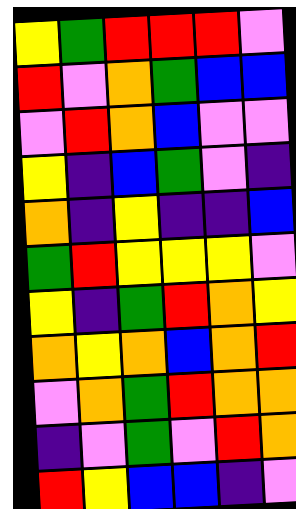[["yellow", "green", "red", "red", "red", "violet"], ["red", "violet", "orange", "green", "blue", "blue"], ["violet", "red", "orange", "blue", "violet", "violet"], ["yellow", "indigo", "blue", "green", "violet", "indigo"], ["orange", "indigo", "yellow", "indigo", "indigo", "blue"], ["green", "red", "yellow", "yellow", "yellow", "violet"], ["yellow", "indigo", "green", "red", "orange", "yellow"], ["orange", "yellow", "orange", "blue", "orange", "red"], ["violet", "orange", "green", "red", "orange", "orange"], ["indigo", "violet", "green", "violet", "red", "orange"], ["red", "yellow", "blue", "blue", "indigo", "violet"]]